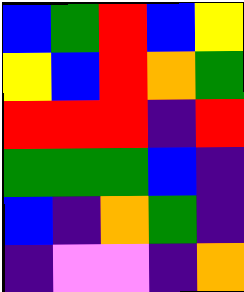[["blue", "green", "red", "blue", "yellow"], ["yellow", "blue", "red", "orange", "green"], ["red", "red", "red", "indigo", "red"], ["green", "green", "green", "blue", "indigo"], ["blue", "indigo", "orange", "green", "indigo"], ["indigo", "violet", "violet", "indigo", "orange"]]